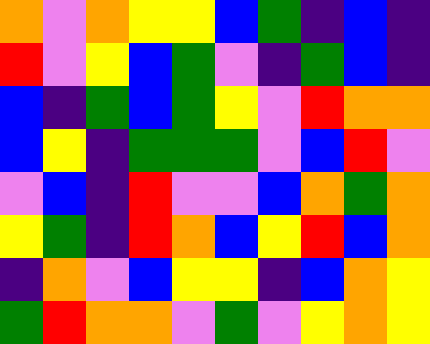[["orange", "violet", "orange", "yellow", "yellow", "blue", "green", "indigo", "blue", "indigo"], ["red", "violet", "yellow", "blue", "green", "violet", "indigo", "green", "blue", "indigo"], ["blue", "indigo", "green", "blue", "green", "yellow", "violet", "red", "orange", "orange"], ["blue", "yellow", "indigo", "green", "green", "green", "violet", "blue", "red", "violet"], ["violet", "blue", "indigo", "red", "violet", "violet", "blue", "orange", "green", "orange"], ["yellow", "green", "indigo", "red", "orange", "blue", "yellow", "red", "blue", "orange"], ["indigo", "orange", "violet", "blue", "yellow", "yellow", "indigo", "blue", "orange", "yellow"], ["green", "red", "orange", "orange", "violet", "green", "violet", "yellow", "orange", "yellow"]]